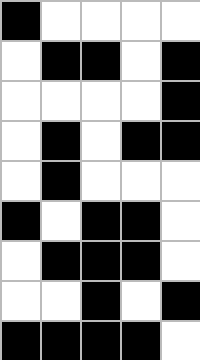[["black", "white", "white", "white", "white"], ["white", "black", "black", "white", "black"], ["white", "white", "white", "white", "black"], ["white", "black", "white", "black", "black"], ["white", "black", "white", "white", "white"], ["black", "white", "black", "black", "white"], ["white", "black", "black", "black", "white"], ["white", "white", "black", "white", "black"], ["black", "black", "black", "black", "white"]]